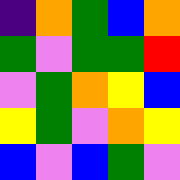[["indigo", "orange", "green", "blue", "orange"], ["green", "violet", "green", "green", "red"], ["violet", "green", "orange", "yellow", "blue"], ["yellow", "green", "violet", "orange", "yellow"], ["blue", "violet", "blue", "green", "violet"]]